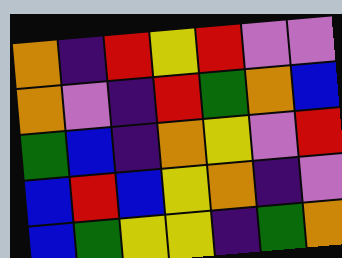[["orange", "indigo", "red", "yellow", "red", "violet", "violet"], ["orange", "violet", "indigo", "red", "green", "orange", "blue"], ["green", "blue", "indigo", "orange", "yellow", "violet", "red"], ["blue", "red", "blue", "yellow", "orange", "indigo", "violet"], ["blue", "green", "yellow", "yellow", "indigo", "green", "orange"]]